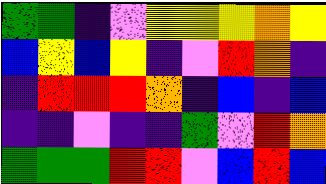[["green", "green", "indigo", "violet", "yellow", "yellow", "yellow", "orange", "yellow"], ["blue", "yellow", "blue", "yellow", "indigo", "violet", "red", "orange", "indigo"], ["indigo", "red", "red", "red", "orange", "indigo", "blue", "indigo", "blue"], ["indigo", "indigo", "violet", "indigo", "indigo", "green", "violet", "red", "orange"], ["green", "green", "green", "red", "red", "violet", "blue", "red", "blue"]]